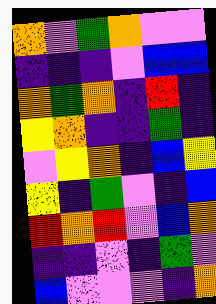[["orange", "violet", "green", "orange", "violet", "violet"], ["indigo", "indigo", "indigo", "violet", "blue", "blue"], ["orange", "green", "orange", "indigo", "red", "indigo"], ["yellow", "orange", "indigo", "indigo", "green", "indigo"], ["violet", "yellow", "orange", "indigo", "blue", "yellow"], ["yellow", "indigo", "green", "violet", "indigo", "blue"], ["red", "orange", "red", "violet", "blue", "orange"], ["indigo", "indigo", "violet", "indigo", "green", "violet"], ["blue", "violet", "violet", "violet", "indigo", "orange"]]